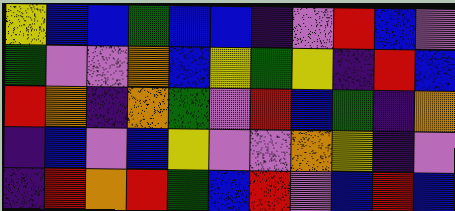[["yellow", "blue", "blue", "green", "blue", "blue", "indigo", "violet", "red", "blue", "violet"], ["green", "violet", "violet", "orange", "blue", "yellow", "green", "yellow", "indigo", "red", "blue"], ["red", "orange", "indigo", "orange", "green", "violet", "red", "blue", "green", "indigo", "orange"], ["indigo", "blue", "violet", "blue", "yellow", "violet", "violet", "orange", "yellow", "indigo", "violet"], ["indigo", "red", "orange", "red", "green", "blue", "red", "violet", "blue", "red", "blue"]]